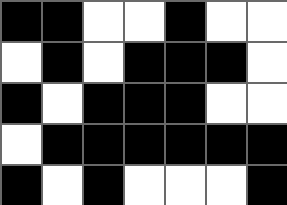[["black", "black", "white", "white", "black", "white", "white"], ["white", "black", "white", "black", "black", "black", "white"], ["black", "white", "black", "black", "black", "white", "white"], ["white", "black", "black", "black", "black", "black", "black"], ["black", "white", "black", "white", "white", "white", "black"]]